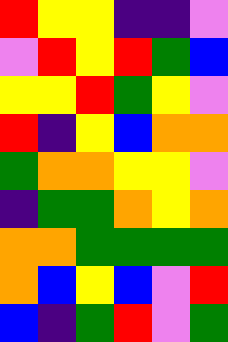[["red", "yellow", "yellow", "indigo", "indigo", "violet"], ["violet", "red", "yellow", "red", "green", "blue"], ["yellow", "yellow", "red", "green", "yellow", "violet"], ["red", "indigo", "yellow", "blue", "orange", "orange"], ["green", "orange", "orange", "yellow", "yellow", "violet"], ["indigo", "green", "green", "orange", "yellow", "orange"], ["orange", "orange", "green", "green", "green", "green"], ["orange", "blue", "yellow", "blue", "violet", "red"], ["blue", "indigo", "green", "red", "violet", "green"]]